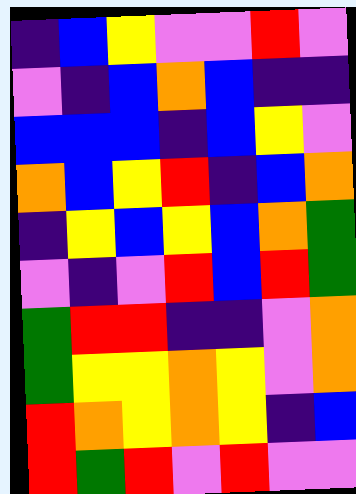[["indigo", "blue", "yellow", "violet", "violet", "red", "violet"], ["violet", "indigo", "blue", "orange", "blue", "indigo", "indigo"], ["blue", "blue", "blue", "indigo", "blue", "yellow", "violet"], ["orange", "blue", "yellow", "red", "indigo", "blue", "orange"], ["indigo", "yellow", "blue", "yellow", "blue", "orange", "green"], ["violet", "indigo", "violet", "red", "blue", "red", "green"], ["green", "red", "red", "indigo", "indigo", "violet", "orange"], ["green", "yellow", "yellow", "orange", "yellow", "violet", "orange"], ["red", "orange", "yellow", "orange", "yellow", "indigo", "blue"], ["red", "green", "red", "violet", "red", "violet", "violet"]]